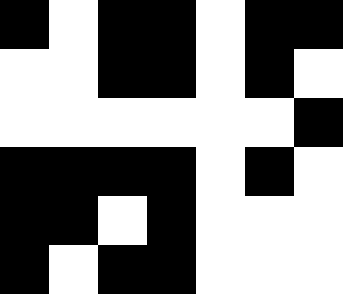[["black", "white", "black", "black", "white", "black", "black"], ["white", "white", "black", "black", "white", "black", "white"], ["white", "white", "white", "white", "white", "white", "black"], ["black", "black", "black", "black", "white", "black", "white"], ["black", "black", "white", "black", "white", "white", "white"], ["black", "white", "black", "black", "white", "white", "white"]]